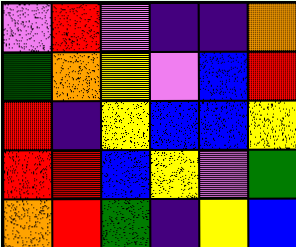[["violet", "red", "violet", "indigo", "indigo", "orange"], ["green", "orange", "yellow", "violet", "blue", "red"], ["red", "indigo", "yellow", "blue", "blue", "yellow"], ["red", "red", "blue", "yellow", "violet", "green"], ["orange", "red", "green", "indigo", "yellow", "blue"]]